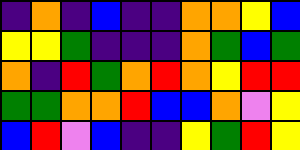[["indigo", "orange", "indigo", "blue", "indigo", "indigo", "orange", "orange", "yellow", "blue"], ["yellow", "yellow", "green", "indigo", "indigo", "indigo", "orange", "green", "blue", "green"], ["orange", "indigo", "red", "green", "orange", "red", "orange", "yellow", "red", "red"], ["green", "green", "orange", "orange", "red", "blue", "blue", "orange", "violet", "yellow"], ["blue", "red", "violet", "blue", "indigo", "indigo", "yellow", "green", "red", "yellow"]]